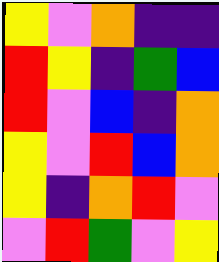[["yellow", "violet", "orange", "indigo", "indigo"], ["red", "yellow", "indigo", "green", "blue"], ["red", "violet", "blue", "indigo", "orange"], ["yellow", "violet", "red", "blue", "orange"], ["yellow", "indigo", "orange", "red", "violet"], ["violet", "red", "green", "violet", "yellow"]]